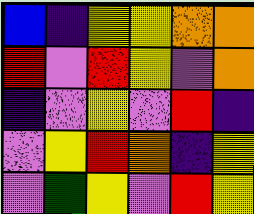[["blue", "indigo", "yellow", "yellow", "orange", "orange"], ["red", "violet", "red", "yellow", "violet", "orange"], ["indigo", "violet", "yellow", "violet", "red", "indigo"], ["violet", "yellow", "red", "orange", "indigo", "yellow"], ["violet", "green", "yellow", "violet", "red", "yellow"]]